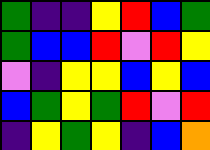[["green", "indigo", "indigo", "yellow", "red", "blue", "green"], ["green", "blue", "blue", "red", "violet", "red", "yellow"], ["violet", "indigo", "yellow", "yellow", "blue", "yellow", "blue"], ["blue", "green", "yellow", "green", "red", "violet", "red"], ["indigo", "yellow", "green", "yellow", "indigo", "blue", "orange"]]